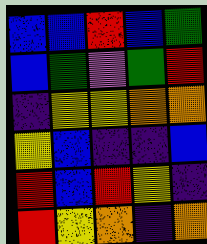[["blue", "blue", "red", "blue", "green"], ["blue", "green", "violet", "green", "red"], ["indigo", "yellow", "yellow", "orange", "orange"], ["yellow", "blue", "indigo", "indigo", "blue"], ["red", "blue", "red", "yellow", "indigo"], ["red", "yellow", "orange", "indigo", "orange"]]